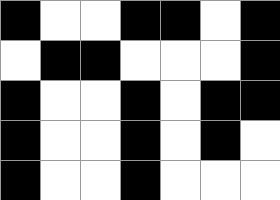[["black", "white", "white", "black", "black", "white", "black"], ["white", "black", "black", "white", "white", "white", "black"], ["black", "white", "white", "black", "white", "black", "black"], ["black", "white", "white", "black", "white", "black", "white"], ["black", "white", "white", "black", "white", "white", "white"]]